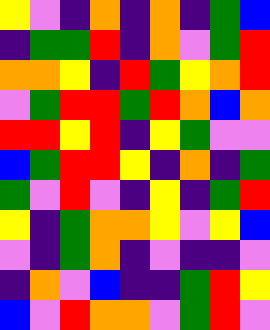[["yellow", "violet", "indigo", "orange", "indigo", "orange", "indigo", "green", "blue"], ["indigo", "green", "green", "red", "indigo", "orange", "violet", "green", "red"], ["orange", "orange", "yellow", "indigo", "red", "green", "yellow", "orange", "red"], ["violet", "green", "red", "red", "green", "red", "orange", "blue", "orange"], ["red", "red", "yellow", "red", "indigo", "yellow", "green", "violet", "violet"], ["blue", "green", "red", "red", "yellow", "indigo", "orange", "indigo", "green"], ["green", "violet", "red", "violet", "indigo", "yellow", "indigo", "green", "red"], ["yellow", "indigo", "green", "orange", "orange", "yellow", "violet", "yellow", "blue"], ["violet", "indigo", "green", "orange", "indigo", "violet", "indigo", "indigo", "violet"], ["indigo", "orange", "violet", "blue", "indigo", "indigo", "green", "red", "yellow"], ["blue", "violet", "red", "orange", "orange", "violet", "green", "red", "violet"]]